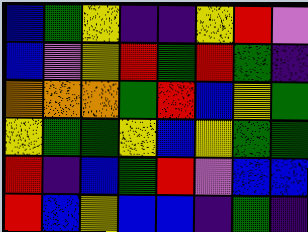[["blue", "green", "yellow", "indigo", "indigo", "yellow", "red", "violet"], ["blue", "violet", "yellow", "red", "green", "red", "green", "indigo"], ["orange", "orange", "orange", "green", "red", "blue", "yellow", "green"], ["yellow", "green", "green", "yellow", "blue", "yellow", "green", "green"], ["red", "indigo", "blue", "green", "red", "violet", "blue", "blue"], ["red", "blue", "yellow", "blue", "blue", "indigo", "green", "indigo"]]